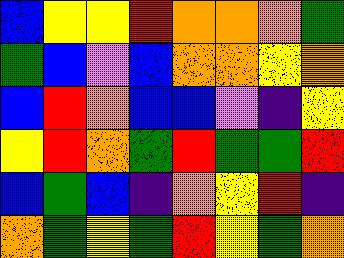[["blue", "yellow", "yellow", "red", "orange", "orange", "orange", "green"], ["green", "blue", "violet", "blue", "orange", "orange", "yellow", "orange"], ["blue", "red", "orange", "blue", "blue", "violet", "indigo", "yellow"], ["yellow", "red", "orange", "green", "red", "green", "green", "red"], ["blue", "green", "blue", "indigo", "orange", "yellow", "red", "indigo"], ["orange", "green", "yellow", "green", "red", "yellow", "green", "orange"]]